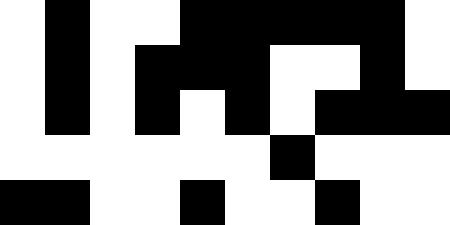[["white", "black", "white", "white", "black", "black", "black", "black", "black", "white"], ["white", "black", "white", "black", "black", "black", "white", "white", "black", "white"], ["white", "black", "white", "black", "white", "black", "white", "black", "black", "black"], ["white", "white", "white", "white", "white", "white", "black", "white", "white", "white"], ["black", "black", "white", "white", "black", "white", "white", "black", "white", "white"]]